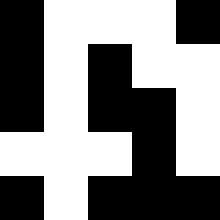[["black", "white", "white", "white", "black"], ["black", "white", "black", "white", "white"], ["black", "white", "black", "black", "white"], ["white", "white", "white", "black", "white"], ["black", "white", "black", "black", "black"]]